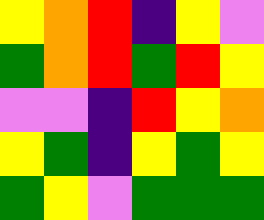[["yellow", "orange", "red", "indigo", "yellow", "violet"], ["green", "orange", "red", "green", "red", "yellow"], ["violet", "violet", "indigo", "red", "yellow", "orange"], ["yellow", "green", "indigo", "yellow", "green", "yellow"], ["green", "yellow", "violet", "green", "green", "green"]]